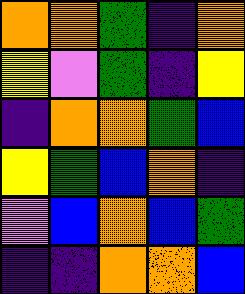[["orange", "orange", "green", "indigo", "orange"], ["yellow", "violet", "green", "indigo", "yellow"], ["indigo", "orange", "orange", "green", "blue"], ["yellow", "green", "blue", "orange", "indigo"], ["violet", "blue", "orange", "blue", "green"], ["indigo", "indigo", "orange", "orange", "blue"]]